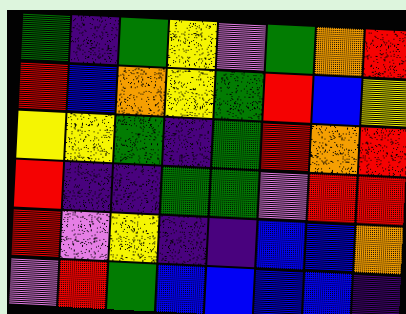[["green", "indigo", "green", "yellow", "violet", "green", "orange", "red"], ["red", "blue", "orange", "yellow", "green", "red", "blue", "yellow"], ["yellow", "yellow", "green", "indigo", "green", "red", "orange", "red"], ["red", "indigo", "indigo", "green", "green", "violet", "red", "red"], ["red", "violet", "yellow", "indigo", "indigo", "blue", "blue", "orange"], ["violet", "red", "green", "blue", "blue", "blue", "blue", "indigo"]]